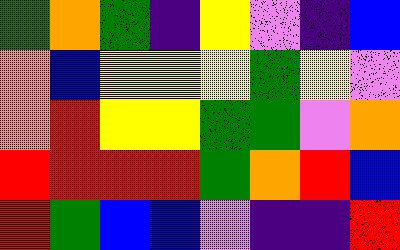[["green", "orange", "green", "indigo", "yellow", "violet", "indigo", "blue"], ["orange", "blue", "yellow", "yellow", "yellow", "green", "yellow", "violet"], ["orange", "red", "yellow", "yellow", "green", "green", "violet", "orange"], ["red", "red", "red", "red", "green", "orange", "red", "blue"], ["red", "green", "blue", "blue", "violet", "indigo", "indigo", "red"]]